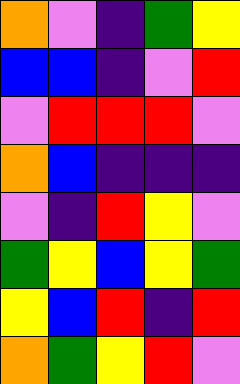[["orange", "violet", "indigo", "green", "yellow"], ["blue", "blue", "indigo", "violet", "red"], ["violet", "red", "red", "red", "violet"], ["orange", "blue", "indigo", "indigo", "indigo"], ["violet", "indigo", "red", "yellow", "violet"], ["green", "yellow", "blue", "yellow", "green"], ["yellow", "blue", "red", "indigo", "red"], ["orange", "green", "yellow", "red", "violet"]]